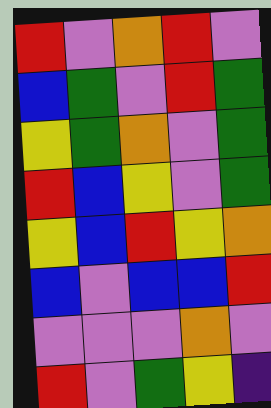[["red", "violet", "orange", "red", "violet"], ["blue", "green", "violet", "red", "green"], ["yellow", "green", "orange", "violet", "green"], ["red", "blue", "yellow", "violet", "green"], ["yellow", "blue", "red", "yellow", "orange"], ["blue", "violet", "blue", "blue", "red"], ["violet", "violet", "violet", "orange", "violet"], ["red", "violet", "green", "yellow", "indigo"]]